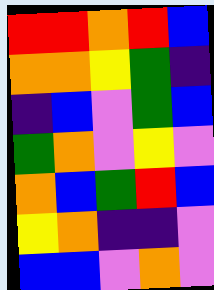[["red", "red", "orange", "red", "blue"], ["orange", "orange", "yellow", "green", "indigo"], ["indigo", "blue", "violet", "green", "blue"], ["green", "orange", "violet", "yellow", "violet"], ["orange", "blue", "green", "red", "blue"], ["yellow", "orange", "indigo", "indigo", "violet"], ["blue", "blue", "violet", "orange", "violet"]]